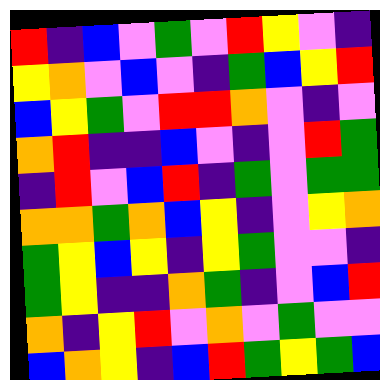[["red", "indigo", "blue", "violet", "green", "violet", "red", "yellow", "violet", "indigo"], ["yellow", "orange", "violet", "blue", "violet", "indigo", "green", "blue", "yellow", "red"], ["blue", "yellow", "green", "violet", "red", "red", "orange", "violet", "indigo", "violet"], ["orange", "red", "indigo", "indigo", "blue", "violet", "indigo", "violet", "red", "green"], ["indigo", "red", "violet", "blue", "red", "indigo", "green", "violet", "green", "green"], ["orange", "orange", "green", "orange", "blue", "yellow", "indigo", "violet", "yellow", "orange"], ["green", "yellow", "blue", "yellow", "indigo", "yellow", "green", "violet", "violet", "indigo"], ["green", "yellow", "indigo", "indigo", "orange", "green", "indigo", "violet", "blue", "red"], ["orange", "indigo", "yellow", "red", "violet", "orange", "violet", "green", "violet", "violet"], ["blue", "orange", "yellow", "indigo", "blue", "red", "green", "yellow", "green", "blue"]]